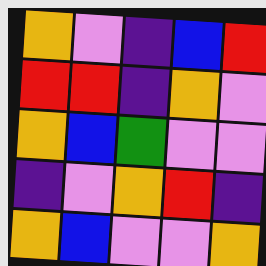[["orange", "violet", "indigo", "blue", "red"], ["red", "red", "indigo", "orange", "violet"], ["orange", "blue", "green", "violet", "violet"], ["indigo", "violet", "orange", "red", "indigo"], ["orange", "blue", "violet", "violet", "orange"]]